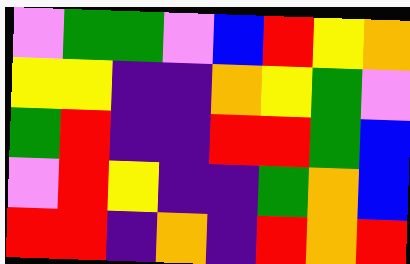[["violet", "green", "green", "violet", "blue", "red", "yellow", "orange"], ["yellow", "yellow", "indigo", "indigo", "orange", "yellow", "green", "violet"], ["green", "red", "indigo", "indigo", "red", "red", "green", "blue"], ["violet", "red", "yellow", "indigo", "indigo", "green", "orange", "blue"], ["red", "red", "indigo", "orange", "indigo", "red", "orange", "red"]]